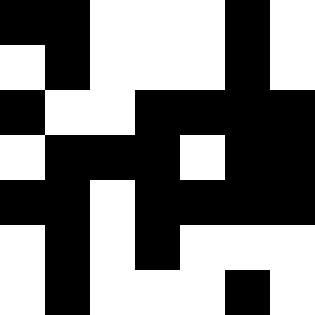[["black", "black", "white", "white", "white", "black", "white"], ["white", "black", "white", "white", "white", "black", "white"], ["black", "white", "white", "black", "black", "black", "black"], ["white", "black", "black", "black", "white", "black", "black"], ["black", "black", "white", "black", "black", "black", "black"], ["white", "black", "white", "black", "white", "white", "white"], ["white", "black", "white", "white", "white", "black", "white"]]